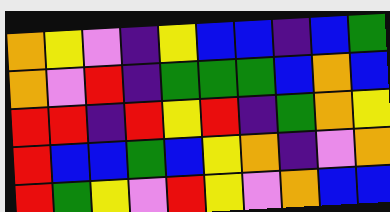[["orange", "yellow", "violet", "indigo", "yellow", "blue", "blue", "indigo", "blue", "green"], ["orange", "violet", "red", "indigo", "green", "green", "green", "blue", "orange", "blue"], ["red", "red", "indigo", "red", "yellow", "red", "indigo", "green", "orange", "yellow"], ["red", "blue", "blue", "green", "blue", "yellow", "orange", "indigo", "violet", "orange"], ["red", "green", "yellow", "violet", "red", "yellow", "violet", "orange", "blue", "blue"]]